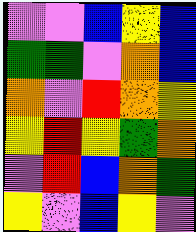[["violet", "violet", "blue", "yellow", "blue"], ["green", "green", "violet", "orange", "blue"], ["orange", "violet", "red", "orange", "yellow"], ["yellow", "red", "yellow", "green", "orange"], ["violet", "red", "blue", "orange", "green"], ["yellow", "violet", "blue", "yellow", "violet"]]